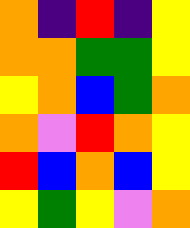[["orange", "indigo", "red", "indigo", "yellow"], ["orange", "orange", "green", "green", "yellow"], ["yellow", "orange", "blue", "green", "orange"], ["orange", "violet", "red", "orange", "yellow"], ["red", "blue", "orange", "blue", "yellow"], ["yellow", "green", "yellow", "violet", "orange"]]